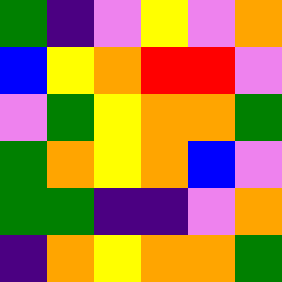[["green", "indigo", "violet", "yellow", "violet", "orange"], ["blue", "yellow", "orange", "red", "red", "violet"], ["violet", "green", "yellow", "orange", "orange", "green"], ["green", "orange", "yellow", "orange", "blue", "violet"], ["green", "green", "indigo", "indigo", "violet", "orange"], ["indigo", "orange", "yellow", "orange", "orange", "green"]]